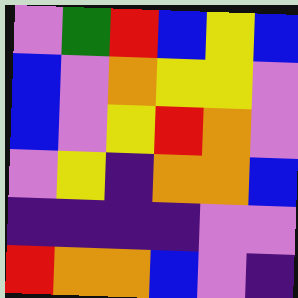[["violet", "green", "red", "blue", "yellow", "blue"], ["blue", "violet", "orange", "yellow", "yellow", "violet"], ["blue", "violet", "yellow", "red", "orange", "violet"], ["violet", "yellow", "indigo", "orange", "orange", "blue"], ["indigo", "indigo", "indigo", "indigo", "violet", "violet"], ["red", "orange", "orange", "blue", "violet", "indigo"]]